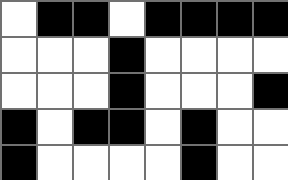[["white", "black", "black", "white", "black", "black", "black", "black"], ["white", "white", "white", "black", "white", "white", "white", "white"], ["white", "white", "white", "black", "white", "white", "white", "black"], ["black", "white", "black", "black", "white", "black", "white", "white"], ["black", "white", "white", "white", "white", "black", "white", "white"]]